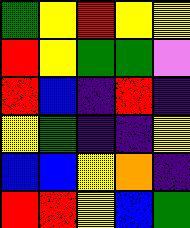[["green", "yellow", "red", "yellow", "yellow"], ["red", "yellow", "green", "green", "violet"], ["red", "blue", "indigo", "red", "indigo"], ["yellow", "green", "indigo", "indigo", "yellow"], ["blue", "blue", "yellow", "orange", "indigo"], ["red", "red", "yellow", "blue", "green"]]